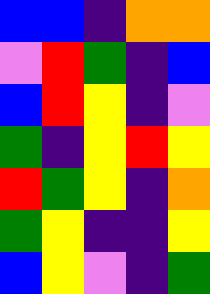[["blue", "blue", "indigo", "orange", "orange"], ["violet", "red", "green", "indigo", "blue"], ["blue", "red", "yellow", "indigo", "violet"], ["green", "indigo", "yellow", "red", "yellow"], ["red", "green", "yellow", "indigo", "orange"], ["green", "yellow", "indigo", "indigo", "yellow"], ["blue", "yellow", "violet", "indigo", "green"]]